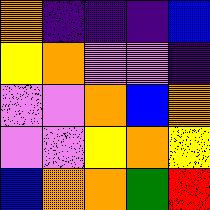[["orange", "indigo", "indigo", "indigo", "blue"], ["yellow", "orange", "violet", "violet", "indigo"], ["violet", "violet", "orange", "blue", "orange"], ["violet", "violet", "yellow", "orange", "yellow"], ["blue", "orange", "orange", "green", "red"]]